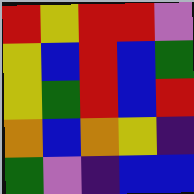[["red", "yellow", "red", "red", "violet"], ["yellow", "blue", "red", "blue", "green"], ["yellow", "green", "red", "blue", "red"], ["orange", "blue", "orange", "yellow", "indigo"], ["green", "violet", "indigo", "blue", "blue"]]